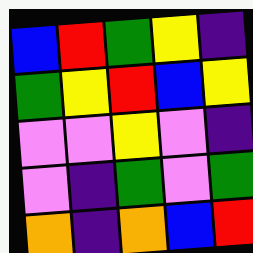[["blue", "red", "green", "yellow", "indigo"], ["green", "yellow", "red", "blue", "yellow"], ["violet", "violet", "yellow", "violet", "indigo"], ["violet", "indigo", "green", "violet", "green"], ["orange", "indigo", "orange", "blue", "red"]]